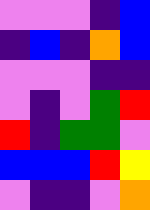[["violet", "violet", "violet", "indigo", "blue"], ["indigo", "blue", "indigo", "orange", "blue"], ["violet", "violet", "violet", "indigo", "indigo"], ["violet", "indigo", "violet", "green", "red"], ["red", "indigo", "green", "green", "violet"], ["blue", "blue", "blue", "red", "yellow"], ["violet", "indigo", "indigo", "violet", "orange"]]